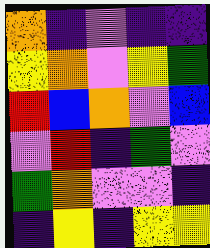[["orange", "indigo", "violet", "indigo", "indigo"], ["yellow", "orange", "violet", "yellow", "green"], ["red", "blue", "orange", "violet", "blue"], ["violet", "red", "indigo", "green", "violet"], ["green", "orange", "violet", "violet", "indigo"], ["indigo", "yellow", "indigo", "yellow", "yellow"]]